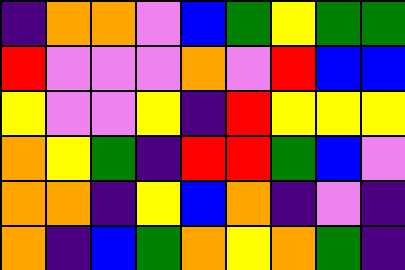[["indigo", "orange", "orange", "violet", "blue", "green", "yellow", "green", "green"], ["red", "violet", "violet", "violet", "orange", "violet", "red", "blue", "blue"], ["yellow", "violet", "violet", "yellow", "indigo", "red", "yellow", "yellow", "yellow"], ["orange", "yellow", "green", "indigo", "red", "red", "green", "blue", "violet"], ["orange", "orange", "indigo", "yellow", "blue", "orange", "indigo", "violet", "indigo"], ["orange", "indigo", "blue", "green", "orange", "yellow", "orange", "green", "indigo"]]